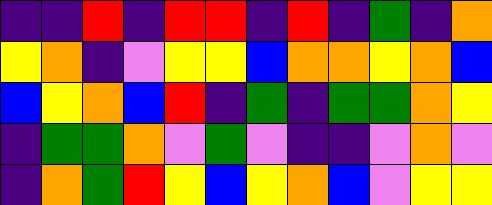[["indigo", "indigo", "red", "indigo", "red", "red", "indigo", "red", "indigo", "green", "indigo", "orange"], ["yellow", "orange", "indigo", "violet", "yellow", "yellow", "blue", "orange", "orange", "yellow", "orange", "blue"], ["blue", "yellow", "orange", "blue", "red", "indigo", "green", "indigo", "green", "green", "orange", "yellow"], ["indigo", "green", "green", "orange", "violet", "green", "violet", "indigo", "indigo", "violet", "orange", "violet"], ["indigo", "orange", "green", "red", "yellow", "blue", "yellow", "orange", "blue", "violet", "yellow", "yellow"]]